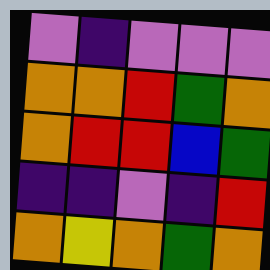[["violet", "indigo", "violet", "violet", "violet"], ["orange", "orange", "red", "green", "orange"], ["orange", "red", "red", "blue", "green"], ["indigo", "indigo", "violet", "indigo", "red"], ["orange", "yellow", "orange", "green", "orange"]]